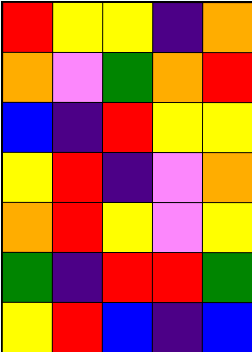[["red", "yellow", "yellow", "indigo", "orange"], ["orange", "violet", "green", "orange", "red"], ["blue", "indigo", "red", "yellow", "yellow"], ["yellow", "red", "indigo", "violet", "orange"], ["orange", "red", "yellow", "violet", "yellow"], ["green", "indigo", "red", "red", "green"], ["yellow", "red", "blue", "indigo", "blue"]]